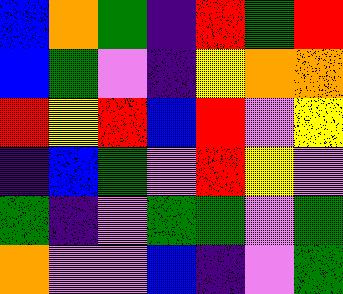[["blue", "orange", "green", "indigo", "red", "green", "red"], ["blue", "green", "violet", "indigo", "yellow", "orange", "orange"], ["red", "yellow", "red", "blue", "red", "violet", "yellow"], ["indigo", "blue", "green", "violet", "red", "yellow", "violet"], ["green", "indigo", "violet", "green", "green", "violet", "green"], ["orange", "violet", "violet", "blue", "indigo", "violet", "green"]]